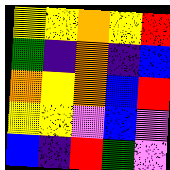[["yellow", "yellow", "orange", "yellow", "red"], ["green", "indigo", "orange", "indigo", "blue"], ["orange", "yellow", "orange", "blue", "red"], ["yellow", "yellow", "violet", "blue", "violet"], ["blue", "indigo", "red", "green", "violet"]]